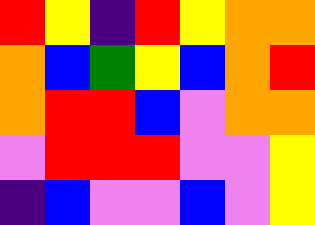[["red", "yellow", "indigo", "red", "yellow", "orange", "orange"], ["orange", "blue", "green", "yellow", "blue", "orange", "red"], ["orange", "red", "red", "blue", "violet", "orange", "orange"], ["violet", "red", "red", "red", "violet", "violet", "yellow"], ["indigo", "blue", "violet", "violet", "blue", "violet", "yellow"]]